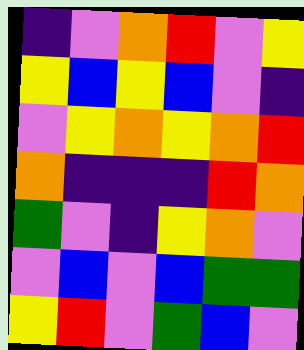[["indigo", "violet", "orange", "red", "violet", "yellow"], ["yellow", "blue", "yellow", "blue", "violet", "indigo"], ["violet", "yellow", "orange", "yellow", "orange", "red"], ["orange", "indigo", "indigo", "indigo", "red", "orange"], ["green", "violet", "indigo", "yellow", "orange", "violet"], ["violet", "blue", "violet", "blue", "green", "green"], ["yellow", "red", "violet", "green", "blue", "violet"]]